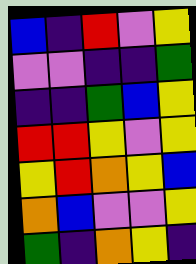[["blue", "indigo", "red", "violet", "yellow"], ["violet", "violet", "indigo", "indigo", "green"], ["indigo", "indigo", "green", "blue", "yellow"], ["red", "red", "yellow", "violet", "yellow"], ["yellow", "red", "orange", "yellow", "blue"], ["orange", "blue", "violet", "violet", "yellow"], ["green", "indigo", "orange", "yellow", "indigo"]]